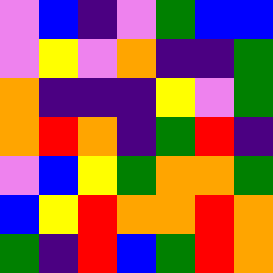[["violet", "blue", "indigo", "violet", "green", "blue", "blue"], ["violet", "yellow", "violet", "orange", "indigo", "indigo", "green"], ["orange", "indigo", "indigo", "indigo", "yellow", "violet", "green"], ["orange", "red", "orange", "indigo", "green", "red", "indigo"], ["violet", "blue", "yellow", "green", "orange", "orange", "green"], ["blue", "yellow", "red", "orange", "orange", "red", "orange"], ["green", "indigo", "red", "blue", "green", "red", "orange"]]